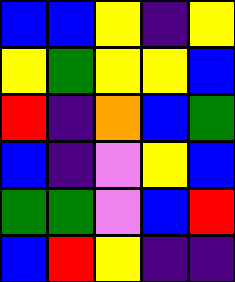[["blue", "blue", "yellow", "indigo", "yellow"], ["yellow", "green", "yellow", "yellow", "blue"], ["red", "indigo", "orange", "blue", "green"], ["blue", "indigo", "violet", "yellow", "blue"], ["green", "green", "violet", "blue", "red"], ["blue", "red", "yellow", "indigo", "indigo"]]